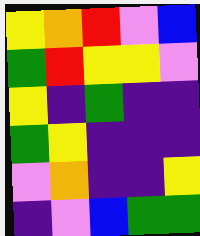[["yellow", "orange", "red", "violet", "blue"], ["green", "red", "yellow", "yellow", "violet"], ["yellow", "indigo", "green", "indigo", "indigo"], ["green", "yellow", "indigo", "indigo", "indigo"], ["violet", "orange", "indigo", "indigo", "yellow"], ["indigo", "violet", "blue", "green", "green"]]